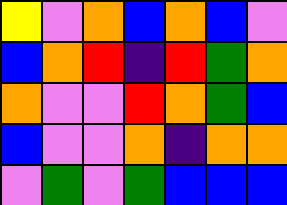[["yellow", "violet", "orange", "blue", "orange", "blue", "violet"], ["blue", "orange", "red", "indigo", "red", "green", "orange"], ["orange", "violet", "violet", "red", "orange", "green", "blue"], ["blue", "violet", "violet", "orange", "indigo", "orange", "orange"], ["violet", "green", "violet", "green", "blue", "blue", "blue"]]